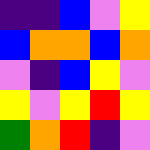[["indigo", "indigo", "blue", "violet", "yellow"], ["blue", "orange", "orange", "blue", "orange"], ["violet", "indigo", "blue", "yellow", "violet"], ["yellow", "violet", "yellow", "red", "yellow"], ["green", "orange", "red", "indigo", "violet"]]